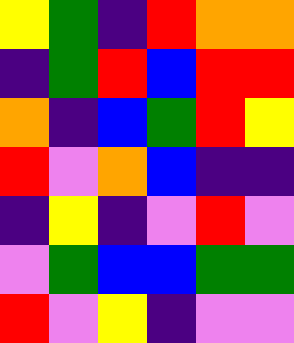[["yellow", "green", "indigo", "red", "orange", "orange"], ["indigo", "green", "red", "blue", "red", "red"], ["orange", "indigo", "blue", "green", "red", "yellow"], ["red", "violet", "orange", "blue", "indigo", "indigo"], ["indigo", "yellow", "indigo", "violet", "red", "violet"], ["violet", "green", "blue", "blue", "green", "green"], ["red", "violet", "yellow", "indigo", "violet", "violet"]]